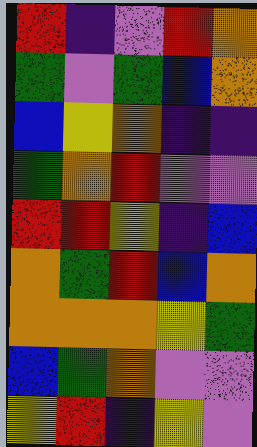[["red", "indigo", "violet", "red", "orange"], ["green", "violet", "green", "blue", "orange"], ["blue", "yellow", "orange", "indigo", "indigo"], ["green", "orange", "red", "violet", "violet"], ["red", "red", "yellow", "indigo", "blue"], ["orange", "green", "red", "blue", "orange"], ["orange", "orange", "orange", "yellow", "green"], ["blue", "green", "orange", "violet", "violet"], ["yellow", "red", "indigo", "yellow", "violet"]]